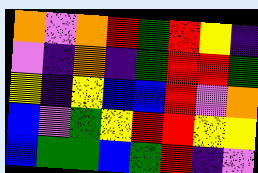[["orange", "violet", "orange", "red", "green", "red", "yellow", "indigo"], ["violet", "indigo", "orange", "indigo", "green", "red", "red", "green"], ["yellow", "indigo", "yellow", "blue", "blue", "red", "violet", "orange"], ["blue", "violet", "green", "yellow", "red", "red", "yellow", "yellow"], ["blue", "green", "green", "blue", "green", "red", "indigo", "violet"]]